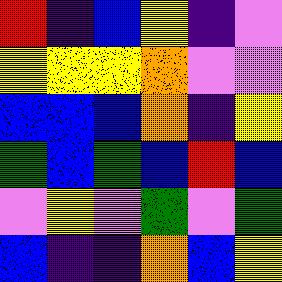[["red", "indigo", "blue", "yellow", "indigo", "violet"], ["yellow", "yellow", "yellow", "orange", "violet", "violet"], ["blue", "blue", "blue", "orange", "indigo", "yellow"], ["green", "blue", "green", "blue", "red", "blue"], ["violet", "yellow", "violet", "green", "violet", "green"], ["blue", "indigo", "indigo", "orange", "blue", "yellow"]]